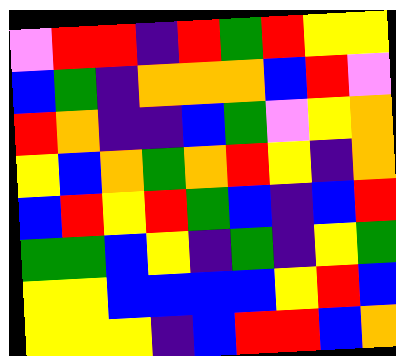[["violet", "red", "red", "indigo", "red", "green", "red", "yellow", "yellow"], ["blue", "green", "indigo", "orange", "orange", "orange", "blue", "red", "violet"], ["red", "orange", "indigo", "indigo", "blue", "green", "violet", "yellow", "orange"], ["yellow", "blue", "orange", "green", "orange", "red", "yellow", "indigo", "orange"], ["blue", "red", "yellow", "red", "green", "blue", "indigo", "blue", "red"], ["green", "green", "blue", "yellow", "indigo", "green", "indigo", "yellow", "green"], ["yellow", "yellow", "blue", "blue", "blue", "blue", "yellow", "red", "blue"], ["yellow", "yellow", "yellow", "indigo", "blue", "red", "red", "blue", "orange"]]